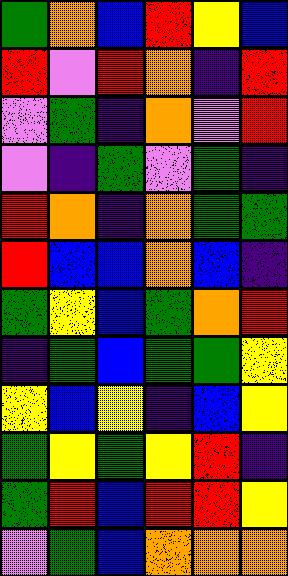[["green", "orange", "blue", "red", "yellow", "blue"], ["red", "violet", "red", "orange", "indigo", "red"], ["violet", "green", "indigo", "orange", "violet", "red"], ["violet", "indigo", "green", "violet", "green", "indigo"], ["red", "orange", "indigo", "orange", "green", "green"], ["red", "blue", "blue", "orange", "blue", "indigo"], ["green", "yellow", "blue", "green", "orange", "red"], ["indigo", "green", "blue", "green", "green", "yellow"], ["yellow", "blue", "yellow", "indigo", "blue", "yellow"], ["green", "yellow", "green", "yellow", "red", "indigo"], ["green", "red", "blue", "red", "red", "yellow"], ["violet", "green", "blue", "orange", "orange", "orange"]]